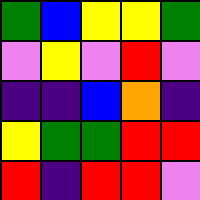[["green", "blue", "yellow", "yellow", "green"], ["violet", "yellow", "violet", "red", "violet"], ["indigo", "indigo", "blue", "orange", "indigo"], ["yellow", "green", "green", "red", "red"], ["red", "indigo", "red", "red", "violet"]]